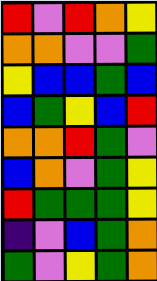[["red", "violet", "red", "orange", "yellow"], ["orange", "orange", "violet", "violet", "green"], ["yellow", "blue", "blue", "green", "blue"], ["blue", "green", "yellow", "blue", "red"], ["orange", "orange", "red", "green", "violet"], ["blue", "orange", "violet", "green", "yellow"], ["red", "green", "green", "green", "yellow"], ["indigo", "violet", "blue", "green", "orange"], ["green", "violet", "yellow", "green", "orange"]]